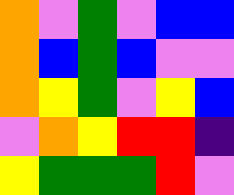[["orange", "violet", "green", "violet", "blue", "blue"], ["orange", "blue", "green", "blue", "violet", "violet"], ["orange", "yellow", "green", "violet", "yellow", "blue"], ["violet", "orange", "yellow", "red", "red", "indigo"], ["yellow", "green", "green", "green", "red", "violet"]]